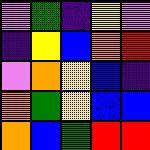[["violet", "green", "indigo", "yellow", "violet"], ["indigo", "yellow", "blue", "orange", "red"], ["violet", "orange", "yellow", "blue", "indigo"], ["orange", "green", "yellow", "blue", "blue"], ["orange", "blue", "green", "red", "red"]]